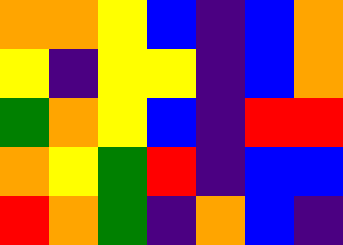[["orange", "orange", "yellow", "blue", "indigo", "blue", "orange"], ["yellow", "indigo", "yellow", "yellow", "indigo", "blue", "orange"], ["green", "orange", "yellow", "blue", "indigo", "red", "red"], ["orange", "yellow", "green", "red", "indigo", "blue", "blue"], ["red", "orange", "green", "indigo", "orange", "blue", "indigo"]]